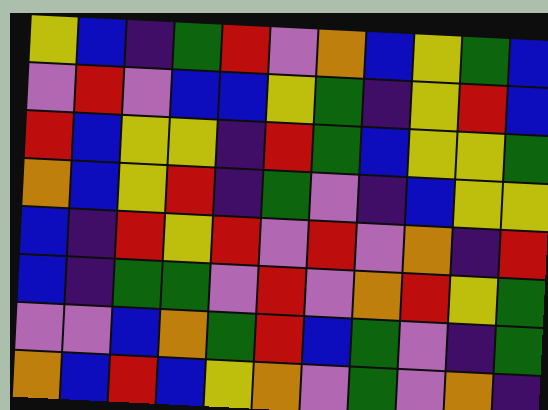[["yellow", "blue", "indigo", "green", "red", "violet", "orange", "blue", "yellow", "green", "blue"], ["violet", "red", "violet", "blue", "blue", "yellow", "green", "indigo", "yellow", "red", "blue"], ["red", "blue", "yellow", "yellow", "indigo", "red", "green", "blue", "yellow", "yellow", "green"], ["orange", "blue", "yellow", "red", "indigo", "green", "violet", "indigo", "blue", "yellow", "yellow"], ["blue", "indigo", "red", "yellow", "red", "violet", "red", "violet", "orange", "indigo", "red"], ["blue", "indigo", "green", "green", "violet", "red", "violet", "orange", "red", "yellow", "green"], ["violet", "violet", "blue", "orange", "green", "red", "blue", "green", "violet", "indigo", "green"], ["orange", "blue", "red", "blue", "yellow", "orange", "violet", "green", "violet", "orange", "indigo"]]